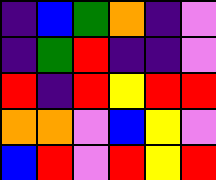[["indigo", "blue", "green", "orange", "indigo", "violet"], ["indigo", "green", "red", "indigo", "indigo", "violet"], ["red", "indigo", "red", "yellow", "red", "red"], ["orange", "orange", "violet", "blue", "yellow", "violet"], ["blue", "red", "violet", "red", "yellow", "red"]]